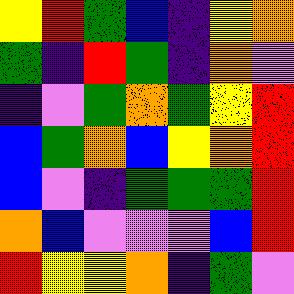[["yellow", "red", "green", "blue", "indigo", "yellow", "orange"], ["green", "indigo", "red", "green", "indigo", "orange", "violet"], ["indigo", "violet", "green", "orange", "green", "yellow", "red"], ["blue", "green", "orange", "blue", "yellow", "orange", "red"], ["blue", "violet", "indigo", "green", "green", "green", "red"], ["orange", "blue", "violet", "violet", "violet", "blue", "red"], ["red", "yellow", "yellow", "orange", "indigo", "green", "violet"]]